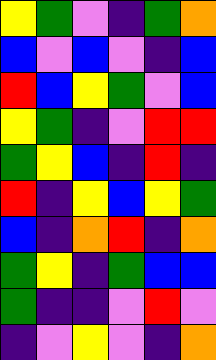[["yellow", "green", "violet", "indigo", "green", "orange"], ["blue", "violet", "blue", "violet", "indigo", "blue"], ["red", "blue", "yellow", "green", "violet", "blue"], ["yellow", "green", "indigo", "violet", "red", "red"], ["green", "yellow", "blue", "indigo", "red", "indigo"], ["red", "indigo", "yellow", "blue", "yellow", "green"], ["blue", "indigo", "orange", "red", "indigo", "orange"], ["green", "yellow", "indigo", "green", "blue", "blue"], ["green", "indigo", "indigo", "violet", "red", "violet"], ["indigo", "violet", "yellow", "violet", "indigo", "orange"]]